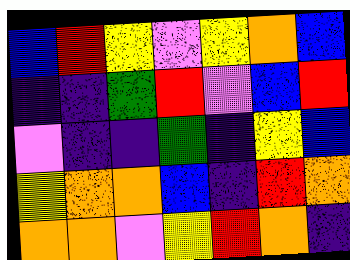[["blue", "red", "yellow", "violet", "yellow", "orange", "blue"], ["indigo", "indigo", "green", "red", "violet", "blue", "red"], ["violet", "indigo", "indigo", "green", "indigo", "yellow", "blue"], ["yellow", "orange", "orange", "blue", "indigo", "red", "orange"], ["orange", "orange", "violet", "yellow", "red", "orange", "indigo"]]